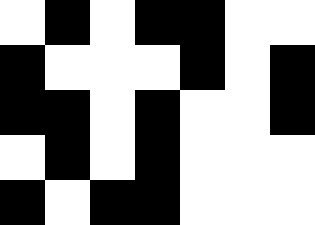[["white", "black", "white", "black", "black", "white", "white"], ["black", "white", "white", "white", "black", "white", "black"], ["black", "black", "white", "black", "white", "white", "black"], ["white", "black", "white", "black", "white", "white", "white"], ["black", "white", "black", "black", "white", "white", "white"]]